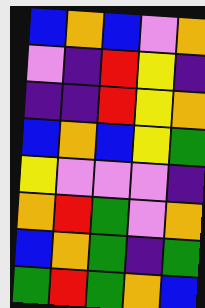[["blue", "orange", "blue", "violet", "orange"], ["violet", "indigo", "red", "yellow", "indigo"], ["indigo", "indigo", "red", "yellow", "orange"], ["blue", "orange", "blue", "yellow", "green"], ["yellow", "violet", "violet", "violet", "indigo"], ["orange", "red", "green", "violet", "orange"], ["blue", "orange", "green", "indigo", "green"], ["green", "red", "green", "orange", "blue"]]